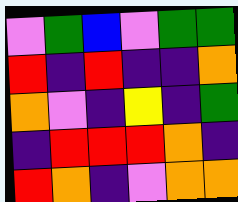[["violet", "green", "blue", "violet", "green", "green"], ["red", "indigo", "red", "indigo", "indigo", "orange"], ["orange", "violet", "indigo", "yellow", "indigo", "green"], ["indigo", "red", "red", "red", "orange", "indigo"], ["red", "orange", "indigo", "violet", "orange", "orange"]]